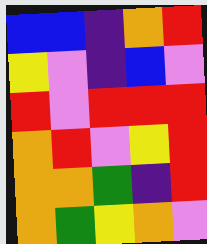[["blue", "blue", "indigo", "orange", "red"], ["yellow", "violet", "indigo", "blue", "violet"], ["red", "violet", "red", "red", "red"], ["orange", "red", "violet", "yellow", "red"], ["orange", "orange", "green", "indigo", "red"], ["orange", "green", "yellow", "orange", "violet"]]